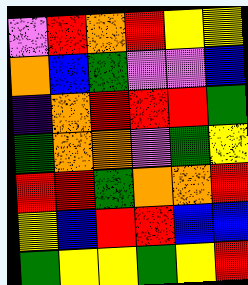[["violet", "red", "orange", "red", "yellow", "yellow"], ["orange", "blue", "green", "violet", "violet", "blue"], ["indigo", "orange", "red", "red", "red", "green"], ["green", "orange", "orange", "violet", "green", "yellow"], ["red", "red", "green", "orange", "orange", "red"], ["yellow", "blue", "red", "red", "blue", "blue"], ["green", "yellow", "yellow", "green", "yellow", "red"]]